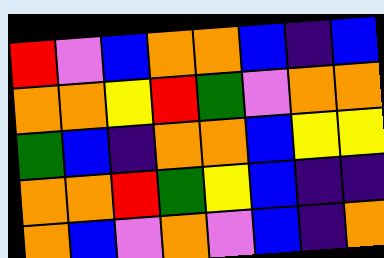[["red", "violet", "blue", "orange", "orange", "blue", "indigo", "blue"], ["orange", "orange", "yellow", "red", "green", "violet", "orange", "orange"], ["green", "blue", "indigo", "orange", "orange", "blue", "yellow", "yellow"], ["orange", "orange", "red", "green", "yellow", "blue", "indigo", "indigo"], ["orange", "blue", "violet", "orange", "violet", "blue", "indigo", "orange"]]